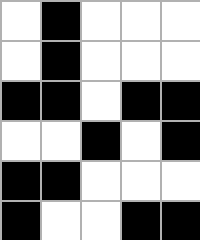[["white", "black", "white", "white", "white"], ["white", "black", "white", "white", "white"], ["black", "black", "white", "black", "black"], ["white", "white", "black", "white", "black"], ["black", "black", "white", "white", "white"], ["black", "white", "white", "black", "black"]]